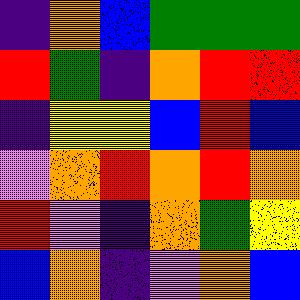[["indigo", "orange", "blue", "green", "green", "green"], ["red", "green", "indigo", "orange", "red", "red"], ["indigo", "yellow", "yellow", "blue", "red", "blue"], ["violet", "orange", "red", "orange", "red", "orange"], ["red", "violet", "indigo", "orange", "green", "yellow"], ["blue", "orange", "indigo", "violet", "orange", "blue"]]